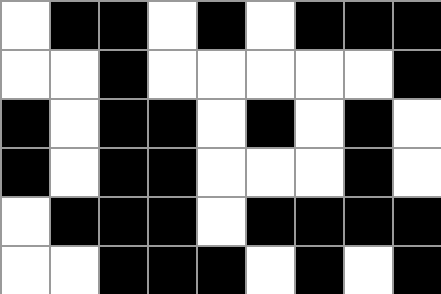[["white", "black", "black", "white", "black", "white", "black", "black", "black"], ["white", "white", "black", "white", "white", "white", "white", "white", "black"], ["black", "white", "black", "black", "white", "black", "white", "black", "white"], ["black", "white", "black", "black", "white", "white", "white", "black", "white"], ["white", "black", "black", "black", "white", "black", "black", "black", "black"], ["white", "white", "black", "black", "black", "white", "black", "white", "black"]]